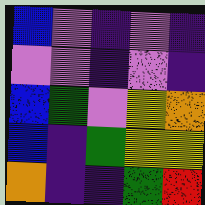[["blue", "violet", "indigo", "violet", "indigo"], ["violet", "violet", "indigo", "violet", "indigo"], ["blue", "green", "violet", "yellow", "orange"], ["blue", "indigo", "green", "yellow", "yellow"], ["orange", "indigo", "indigo", "green", "red"]]